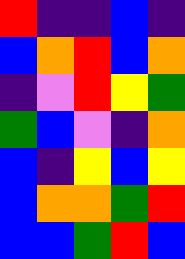[["red", "indigo", "indigo", "blue", "indigo"], ["blue", "orange", "red", "blue", "orange"], ["indigo", "violet", "red", "yellow", "green"], ["green", "blue", "violet", "indigo", "orange"], ["blue", "indigo", "yellow", "blue", "yellow"], ["blue", "orange", "orange", "green", "red"], ["blue", "blue", "green", "red", "blue"]]